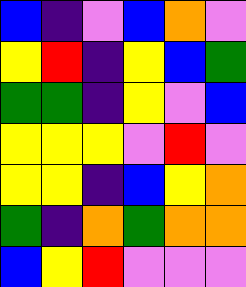[["blue", "indigo", "violet", "blue", "orange", "violet"], ["yellow", "red", "indigo", "yellow", "blue", "green"], ["green", "green", "indigo", "yellow", "violet", "blue"], ["yellow", "yellow", "yellow", "violet", "red", "violet"], ["yellow", "yellow", "indigo", "blue", "yellow", "orange"], ["green", "indigo", "orange", "green", "orange", "orange"], ["blue", "yellow", "red", "violet", "violet", "violet"]]